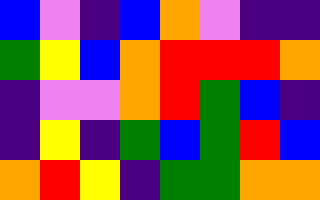[["blue", "violet", "indigo", "blue", "orange", "violet", "indigo", "indigo"], ["green", "yellow", "blue", "orange", "red", "red", "red", "orange"], ["indigo", "violet", "violet", "orange", "red", "green", "blue", "indigo"], ["indigo", "yellow", "indigo", "green", "blue", "green", "red", "blue"], ["orange", "red", "yellow", "indigo", "green", "green", "orange", "orange"]]